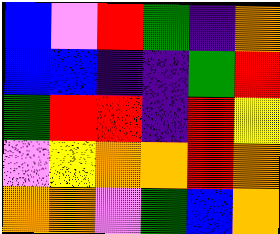[["blue", "violet", "red", "green", "indigo", "orange"], ["blue", "blue", "indigo", "indigo", "green", "red"], ["green", "red", "red", "indigo", "red", "yellow"], ["violet", "yellow", "orange", "orange", "red", "orange"], ["orange", "orange", "violet", "green", "blue", "orange"]]